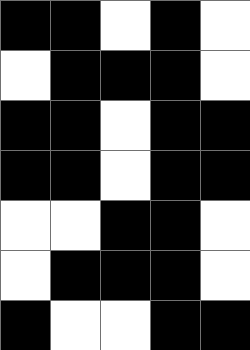[["black", "black", "white", "black", "white"], ["white", "black", "black", "black", "white"], ["black", "black", "white", "black", "black"], ["black", "black", "white", "black", "black"], ["white", "white", "black", "black", "white"], ["white", "black", "black", "black", "white"], ["black", "white", "white", "black", "black"]]